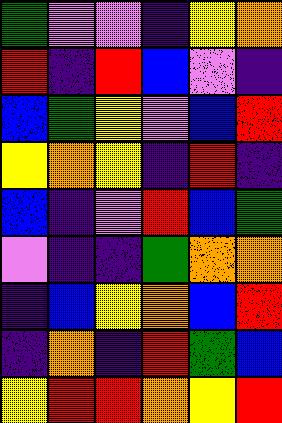[["green", "violet", "violet", "indigo", "yellow", "orange"], ["red", "indigo", "red", "blue", "violet", "indigo"], ["blue", "green", "yellow", "violet", "blue", "red"], ["yellow", "orange", "yellow", "indigo", "red", "indigo"], ["blue", "indigo", "violet", "red", "blue", "green"], ["violet", "indigo", "indigo", "green", "orange", "orange"], ["indigo", "blue", "yellow", "orange", "blue", "red"], ["indigo", "orange", "indigo", "red", "green", "blue"], ["yellow", "red", "red", "orange", "yellow", "red"]]